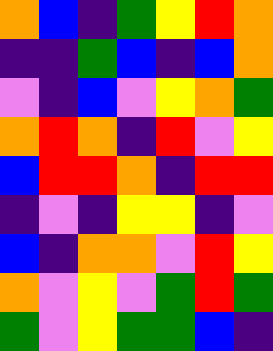[["orange", "blue", "indigo", "green", "yellow", "red", "orange"], ["indigo", "indigo", "green", "blue", "indigo", "blue", "orange"], ["violet", "indigo", "blue", "violet", "yellow", "orange", "green"], ["orange", "red", "orange", "indigo", "red", "violet", "yellow"], ["blue", "red", "red", "orange", "indigo", "red", "red"], ["indigo", "violet", "indigo", "yellow", "yellow", "indigo", "violet"], ["blue", "indigo", "orange", "orange", "violet", "red", "yellow"], ["orange", "violet", "yellow", "violet", "green", "red", "green"], ["green", "violet", "yellow", "green", "green", "blue", "indigo"]]